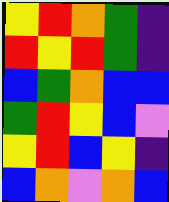[["yellow", "red", "orange", "green", "indigo"], ["red", "yellow", "red", "green", "indigo"], ["blue", "green", "orange", "blue", "blue"], ["green", "red", "yellow", "blue", "violet"], ["yellow", "red", "blue", "yellow", "indigo"], ["blue", "orange", "violet", "orange", "blue"]]